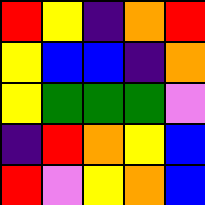[["red", "yellow", "indigo", "orange", "red"], ["yellow", "blue", "blue", "indigo", "orange"], ["yellow", "green", "green", "green", "violet"], ["indigo", "red", "orange", "yellow", "blue"], ["red", "violet", "yellow", "orange", "blue"]]